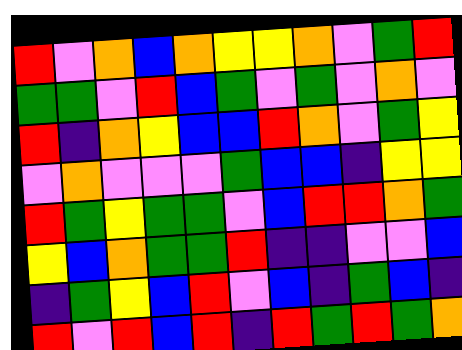[["red", "violet", "orange", "blue", "orange", "yellow", "yellow", "orange", "violet", "green", "red"], ["green", "green", "violet", "red", "blue", "green", "violet", "green", "violet", "orange", "violet"], ["red", "indigo", "orange", "yellow", "blue", "blue", "red", "orange", "violet", "green", "yellow"], ["violet", "orange", "violet", "violet", "violet", "green", "blue", "blue", "indigo", "yellow", "yellow"], ["red", "green", "yellow", "green", "green", "violet", "blue", "red", "red", "orange", "green"], ["yellow", "blue", "orange", "green", "green", "red", "indigo", "indigo", "violet", "violet", "blue"], ["indigo", "green", "yellow", "blue", "red", "violet", "blue", "indigo", "green", "blue", "indigo"], ["red", "violet", "red", "blue", "red", "indigo", "red", "green", "red", "green", "orange"]]